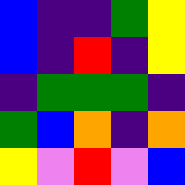[["blue", "indigo", "indigo", "green", "yellow"], ["blue", "indigo", "red", "indigo", "yellow"], ["indigo", "green", "green", "green", "indigo"], ["green", "blue", "orange", "indigo", "orange"], ["yellow", "violet", "red", "violet", "blue"]]